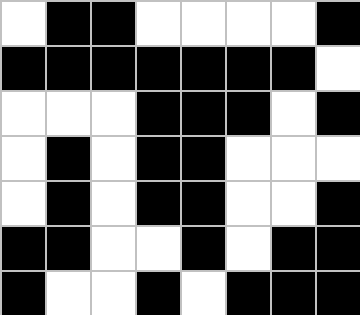[["white", "black", "black", "white", "white", "white", "white", "black"], ["black", "black", "black", "black", "black", "black", "black", "white"], ["white", "white", "white", "black", "black", "black", "white", "black"], ["white", "black", "white", "black", "black", "white", "white", "white"], ["white", "black", "white", "black", "black", "white", "white", "black"], ["black", "black", "white", "white", "black", "white", "black", "black"], ["black", "white", "white", "black", "white", "black", "black", "black"]]